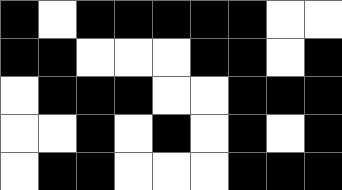[["black", "white", "black", "black", "black", "black", "black", "white", "white"], ["black", "black", "white", "white", "white", "black", "black", "white", "black"], ["white", "black", "black", "black", "white", "white", "black", "black", "black"], ["white", "white", "black", "white", "black", "white", "black", "white", "black"], ["white", "black", "black", "white", "white", "white", "black", "black", "black"]]